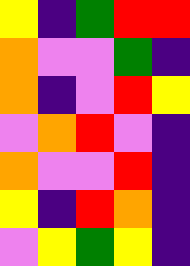[["yellow", "indigo", "green", "red", "red"], ["orange", "violet", "violet", "green", "indigo"], ["orange", "indigo", "violet", "red", "yellow"], ["violet", "orange", "red", "violet", "indigo"], ["orange", "violet", "violet", "red", "indigo"], ["yellow", "indigo", "red", "orange", "indigo"], ["violet", "yellow", "green", "yellow", "indigo"]]